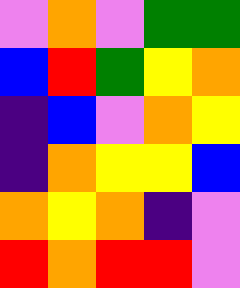[["violet", "orange", "violet", "green", "green"], ["blue", "red", "green", "yellow", "orange"], ["indigo", "blue", "violet", "orange", "yellow"], ["indigo", "orange", "yellow", "yellow", "blue"], ["orange", "yellow", "orange", "indigo", "violet"], ["red", "orange", "red", "red", "violet"]]